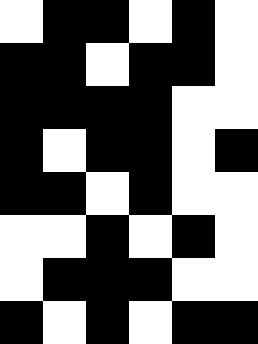[["white", "black", "black", "white", "black", "white"], ["black", "black", "white", "black", "black", "white"], ["black", "black", "black", "black", "white", "white"], ["black", "white", "black", "black", "white", "black"], ["black", "black", "white", "black", "white", "white"], ["white", "white", "black", "white", "black", "white"], ["white", "black", "black", "black", "white", "white"], ["black", "white", "black", "white", "black", "black"]]